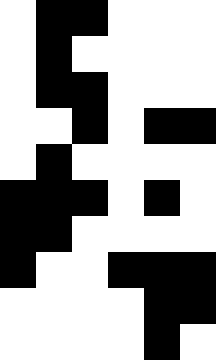[["white", "black", "black", "white", "white", "white"], ["white", "black", "white", "white", "white", "white"], ["white", "black", "black", "white", "white", "white"], ["white", "white", "black", "white", "black", "black"], ["white", "black", "white", "white", "white", "white"], ["black", "black", "black", "white", "black", "white"], ["black", "black", "white", "white", "white", "white"], ["black", "white", "white", "black", "black", "black"], ["white", "white", "white", "white", "black", "black"], ["white", "white", "white", "white", "black", "white"]]